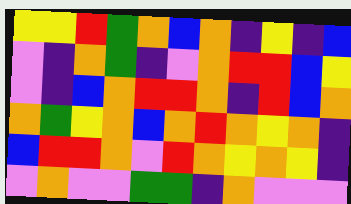[["yellow", "yellow", "red", "green", "orange", "blue", "orange", "indigo", "yellow", "indigo", "blue"], ["violet", "indigo", "orange", "green", "indigo", "violet", "orange", "red", "red", "blue", "yellow"], ["violet", "indigo", "blue", "orange", "red", "red", "orange", "indigo", "red", "blue", "orange"], ["orange", "green", "yellow", "orange", "blue", "orange", "red", "orange", "yellow", "orange", "indigo"], ["blue", "red", "red", "orange", "violet", "red", "orange", "yellow", "orange", "yellow", "indigo"], ["violet", "orange", "violet", "violet", "green", "green", "indigo", "orange", "violet", "violet", "violet"]]